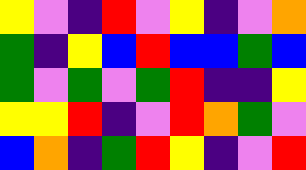[["yellow", "violet", "indigo", "red", "violet", "yellow", "indigo", "violet", "orange"], ["green", "indigo", "yellow", "blue", "red", "blue", "blue", "green", "blue"], ["green", "violet", "green", "violet", "green", "red", "indigo", "indigo", "yellow"], ["yellow", "yellow", "red", "indigo", "violet", "red", "orange", "green", "violet"], ["blue", "orange", "indigo", "green", "red", "yellow", "indigo", "violet", "red"]]